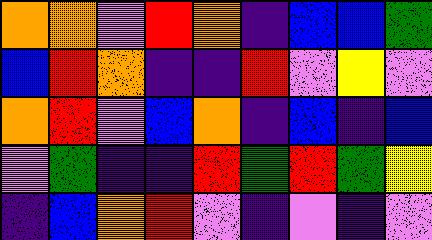[["orange", "orange", "violet", "red", "orange", "indigo", "blue", "blue", "green"], ["blue", "red", "orange", "indigo", "indigo", "red", "violet", "yellow", "violet"], ["orange", "red", "violet", "blue", "orange", "indigo", "blue", "indigo", "blue"], ["violet", "green", "indigo", "indigo", "red", "green", "red", "green", "yellow"], ["indigo", "blue", "orange", "red", "violet", "indigo", "violet", "indigo", "violet"]]